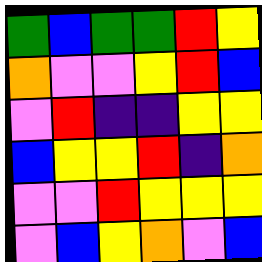[["green", "blue", "green", "green", "red", "yellow"], ["orange", "violet", "violet", "yellow", "red", "blue"], ["violet", "red", "indigo", "indigo", "yellow", "yellow"], ["blue", "yellow", "yellow", "red", "indigo", "orange"], ["violet", "violet", "red", "yellow", "yellow", "yellow"], ["violet", "blue", "yellow", "orange", "violet", "blue"]]